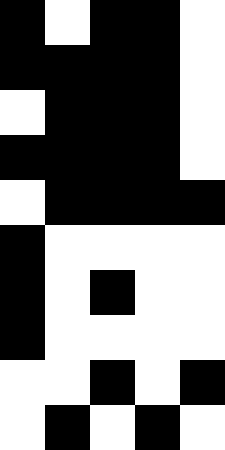[["black", "white", "black", "black", "white"], ["black", "black", "black", "black", "white"], ["white", "black", "black", "black", "white"], ["black", "black", "black", "black", "white"], ["white", "black", "black", "black", "black"], ["black", "white", "white", "white", "white"], ["black", "white", "black", "white", "white"], ["black", "white", "white", "white", "white"], ["white", "white", "black", "white", "black"], ["white", "black", "white", "black", "white"]]